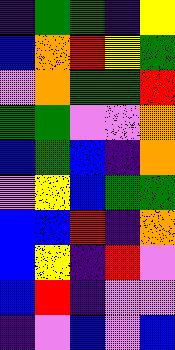[["indigo", "green", "green", "indigo", "yellow"], ["blue", "orange", "red", "yellow", "green"], ["violet", "orange", "green", "green", "red"], ["green", "green", "violet", "violet", "orange"], ["blue", "green", "blue", "indigo", "orange"], ["violet", "yellow", "blue", "green", "green"], ["blue", "blue", "red", "indigo", "orange"], ["blue", "yellow", "indigo", "red", "violet"], ["blue", "red", "indigo", "violet", "violet"], ["indigo", "violet", "blue", "violet", "blue"]]